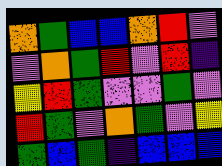[["orange", "green", "blue", "blue", "orange", "red", "violet"], ["violet", "orange", "green", "red", "violet", "red", "indigo"], ["yellow", "red", "green", "violet", "violet", "green", "violet"], ["red", "green", "violet", "orange", "green", "violet", "yellow"], ["green", "blue", "green", "indigo", "blue", "blue", "blue"]]